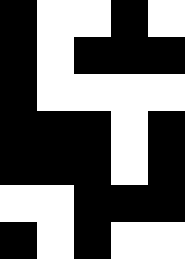[["black", "white", "white", "black", "white"], ["black", "white", "black", "black", "black"], ["black", "white", "white", "white", "white"], ["black", "black", "black", "white", "black"], ["black", "black", "black", "white", "black"], ["white", "white", "black", "black", "black"], ["black", "white", "black", "white", "white"]]